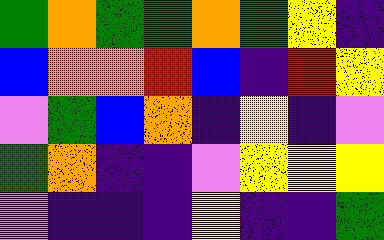[["green", "orange", "green", "green", "orange", "green", "yellow", "indigo"], ["blue", "orange", "orange", "red", "blue", "indigo", "red", "yellow"], ["violet", "green", "blue", "orange", "indigo", "yellow", "indigo", "violet"], ["green", "orange", "indigo", "indigo", "violet", "yellow", "yellow", "yellow"], ["violet", "indigo", "indigo", "indigo", "yellow", "indigo", "indigo", "green"]]